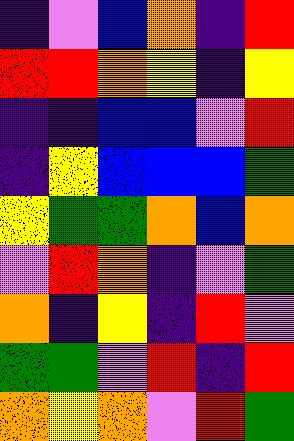[["indigo", "violet", "blue", "orange", "indigo", "red"], ["red", "red", "orange", "yellow", "indigo", "yellow"], ["indigo", "indigo", "blue", "blue", "violet", "red"], ["indigo", "yellow", "blue", "blue", "blue", "green"], ["yellow", "green", "green", "orange", "blue", "orange"], ["violet", "red", "orange", "indigo", "violet", "green"], ["orange", "indigo", "yellow", "indigo", "red", "violet"], ["green", "green", "violet", "red", "indigo", "red"], ["orange", "yellow", "orange", "violet", "red", "green"]]